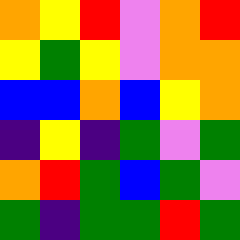[["orange", "yellow", "red", "violet", "orange", "red"], ["yellow", "green", "yellow", "violet", "orange", "orange"], ["blue", "blue", "orange", "blue", "yellow", "orange"], ["indigo", "yellow", "indigo", "green", "violet", "green"], ["orange", "red", "green", "blue", "green", "violet"], ["green", "indigo", "green", "green", "red", "green"]]